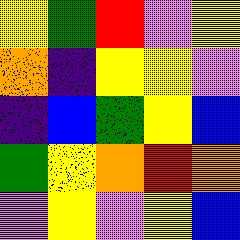[["yellow", "green", "red", "violet", "yellow"], ["orange", "indigo", "yellow", "yellow", "violet"], ["indigo", "blue", "green", "yellow", "blue"], ["green", "yellow", "orange", "red", "orange"], ["violet", "yellow", "violet", "yellow", "blue"]]